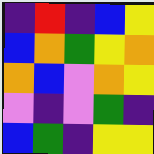[["indigo", "red", "indigo", "blue", "yellow"], ["blue", "orange", "green", "yellow", "orange"], ["orange", "blue", "violet", "orange", "yellow"], ["violet", "indigo", "violet", "green", "indigo"], ["blue", "green", "indigo", "yellow", "yellow"]]